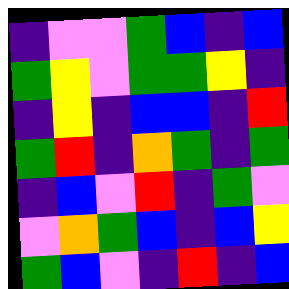[["indigo", "violet", "violet", "green", "blue", "indigo", "blue"], ["green", "yellow", "violet", "green", "green", "yellow", "indigo"], ["indigo", "yellow", "indigo", "blue", "blue", "indigo", "red"], ["green", "red", "indigo", "orange", "green", "indigo", "green"], ["indigo", "blue", "violet", "red", "indigo", "green", "violet"], ["violet", "orange", "green", "blue", "indigo", "blue", "yellow"], ["green", "blue", "violet", "indigo", "red", "indigo", "blue"]]